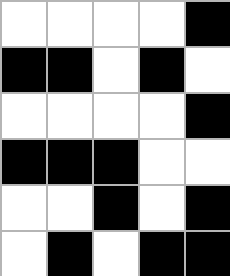[["white", "white", "white", "white", "black"], ["black", "black", "white", "black", "white"], ["white", "white", "white", "white", "black"], ["black", "black", "black", "white", "white"], ["white", "white", "black", "white", "black"], ["white", "black", "white", "black", "black"]]